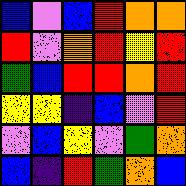[["blue", "violet", "blue", "red", "orange", "orange"], ["red", "violet", "orange", "red", "yellow", "red"], ["green", "blue", "red", "red", "orange", "red"], ["yellow", "yellow", "indigo", "blue", "violet", "red"], ["violet", "blue", "yellow", "violet", "green", "orange"], ["blue", "indigo", "red", "green", "orange", "blue"]]